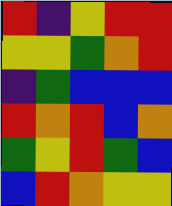[["red", "indigo", "yellow", "red", "red"], ["yellow", "yellow", "green", "orange", "red"], ["indigo", "green", "blue", "blue", "blue"], ["red", "orange", "red", "blue", "orange"], ["green", "yellow", "red", "green", "blue"], ["blue", "red", "orange", "yellow", "yellow"]]